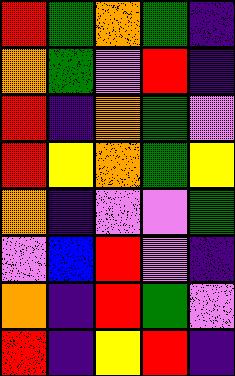[["red", "green", "orange", "green", "indigo"], ["orange", "green", "violet", "red", "indigo"], ["red", "indigo", "orange", "green", "violet"], ["red", "yellow", "orange", "green", "yellow"], ["orange", "indigo", "violet", "violet", "green"], ["violet", "blue", "red", "violet", "indigo"], ["orange", "indigo", "red", "green", "violet"], ["red", "indigo", "yellow", "red", "indigo"]]